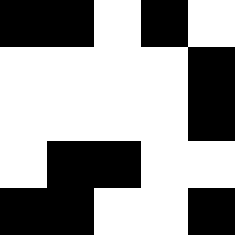[["black", "black", "white", "black", "white"], ["white", "white", "white", "white", "black"], ["white", "white", "white", "white", "black"], ["white", "black", "black", "white", "white"], ["black", "black", "white", "white", "black"]]